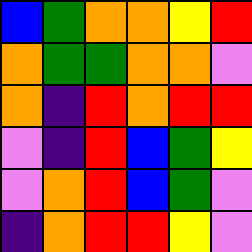[["blue", "green", "orange", "orange", "yellow", "red"], ["orange", "green", "green", "orange", "orange", "violet"], ["orange", "indigo", "red", "orange", "red", "red"], ["violet", "indigo", "red", "blue", "green", "yellow"], ["violet", "orange", "red", "blue", "green", "violet"], ["indigo", "orange", "red", "red", "yellow", "violet"]]